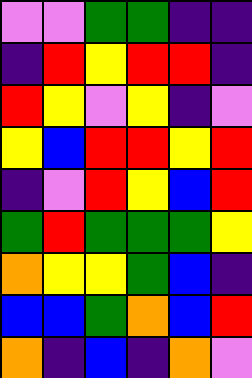[["violet", "violet", "green", "green", "indigo", "indigo"], ["indigo", "red", "yellow", "red", "red", "indigo"], ["red", "yellow", "violet", "yellow", "indigo", "violet"], ["yellow", "blue", "red", "red", "yellow", "red"], ["indigo", "violet", "red", "yellow", "blue", "red"], ["green", "red", "green", "green", "green", "yellow"], ["orange", "yellow", "yellow", "green", "blue", "indigo"], ["blue", "blue", "green", "orange", "blue", "red"], ["orange", "indigo", "blue", "indigo", "orange", "violet"]]